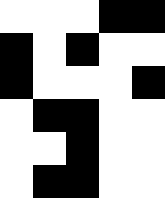[["white", "white", "white", "black", "black"], ["black", "white", "black", "white", "white"], ["black", "white", "white", "white", "black"], ["white", "black", "black", "white", "white"], ["white", "white", "black", "white", "white"], ["white", "black", "black", "white", "white"]]